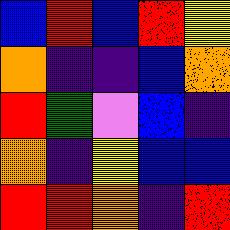[["blue", "red", "blue", "red", "yellow"], ["orange", "indigo", "indigo", "blue", "orange"], ["red", "green", "violet", "blue", "indigo"], ["orange", "indigo", "yellow", "blue", "blue"], ["red", "red", "orange", "indigo", "red"]]